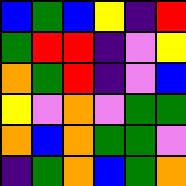[["blue", "green", "blue", "yellow", "indigo", "red"], ["green", "red", "red", "indigo", "violet", "yellow"], ["orange", "green", "red", "indigo", "violet", "blue"], ["yellow", "violet", "orange", "violet", "green", "green"], ["orange", "blue", "orange", "green", "green", "violet"], ["indigo", "green", "orange", "blue", "green", "orange"]]